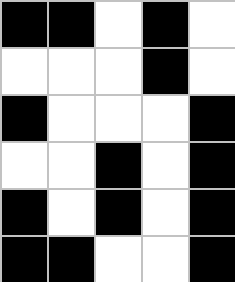[["black", "black", "white", "black", "white"], ["white", "white", "white", "black", "white"], ["black", "white", "white", "white", "black"], ["white", "white", "black", "white", "black"], ["black", "white", "black", "white", "black"], ["black", "black", "white", "white", "black"]]